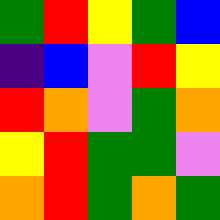[["green", "red", "yellow", "green", "blue"], ["indigo", "blue", "violet", "red", "yellow"], ["red", "orange", "violet", "green", "orange"], ["yellow", "red", "green", "green", "violet"], ["orange", "red", "green", "orange", "green"]]